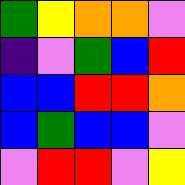[["green", "yellow", "orange", "orange", "violet"], ["indigo", "violet", "green", "blue", "red"], ["blue", "blue", "red", "red", "orange"], ["blue", "green", "blue", "blue", "violet"], ["violet", "red", "red", "violet", "yellow"]]